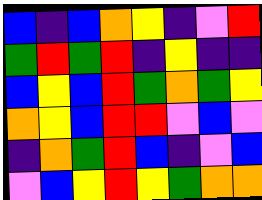[["blue", "indigo", "blue", "orange", "yellow", "indigo", "violet", "red"], ["green", "red", "green", "red", "indigo", "yellow", "indigo", "indigo"], ["blue", "yellow", "blue", "red", "green", "orange", "green", "yellow"], ["orange", "yellow", "blue", "red", "red", "violet", "blue", "violet"], ["indigo", "orange", "green", "red", "blue", "indigo", "violet", "blue"], ["violet", "blue", "yellow", "red", "yellow", "green", "orange", "orange"]]